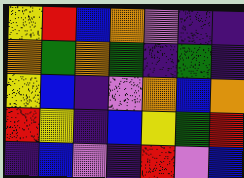[["yellow", "red", "blue", "orange", "violet", "indigo", "indigo"], ["orange", "green", "orange", "green", "indigo", "green", "indigo"], ["yellow", "blue", "indigo", "violet", "orange", "blue", "orange"], ["red", "yellow", "indigo", "blue", "yellow", "green", "red"], ["indigo", "blue", "violet", "indigo", "red", "violet", "blue"]]